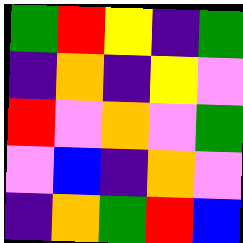[["green", "red", "yellow", "indigo", "green"], ["indigo", "orange", "indigo", "yellow", "violet"], ["red", "violet", "orange", "violet", "green"], ["violet", "blue", "indigo", "orange", "violet"], ["indigo", "orange", "green", "red", "blue"]]